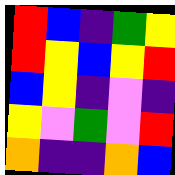[["red", "blue", "indigo", "green", "yellow"], ["red", "yellow", "blue", "yellow", "red"], ["blue", "yellow", "indigo", "violet", "indigo"], ["yellow", "violet", "green", "violet", "red"], ["orange", "indigo", "indigo", "orange", "blue"]]